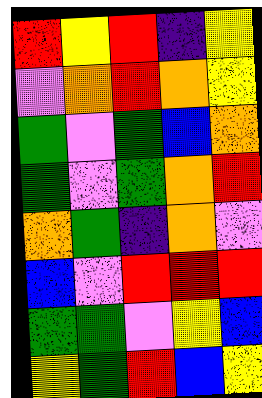[["red", "yellow", "red", "indigo", "yellow"], ["violet", "orange", "red", "orange", "yellow"], ["green", "violet", "green", "blue", "orange"], ["green", "violet", "green", "orange", "red"], ["orange", "green", "indigo", "orange", "violet"], ["blue", "violet", "red", "red", "red"], ["green", "green", "violet", "yellow", "blue"], ["yellow", "green", "red", "blue", "yellow"]]